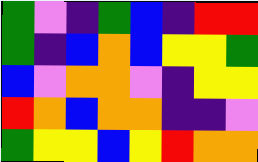[["green", "violet", "indigo", "green", "blue", "indigo", "red", "red"], ["green", "indigo", "blue", "orange", "blue", "yellow", "yellow", "green"], ["blue", "violet", "orange", "orange", "violet", "indigo", "yellow", "yellow"], ["red", "orange", "blue", "orange", "orange", "indigo", "indigo", "violet"], ["green", "yellow", "yellow", "blue", "yellow", "red", "orange", "orange"]]